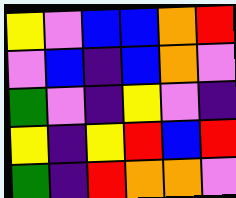[["yellow", "violet", "blue", "blue", "orange", "red"], ["violet", "blue", "indigo", "blue", "orange", "violet"], ["green", "violet", "indigo", "yellow", "violet", "indigo"], ["yellow", "indigo", "yellow", "red", "blue", "red"], ["green", "indigo", "red", "orange", "orange", "violet"]]